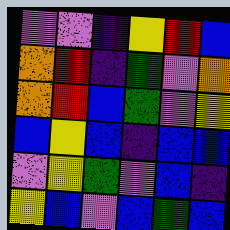[["violet", "violet", "indigo", "yellow", "red", "blue"], ["orange", "red", "indigo", "green", "violet", "orange"], ["orange", "red", "blue", "green", "violet", "yellow"], ["blue", "yellow", "blue", "indigo", "blue", "blue"], ["violet", "yellow", "green", "violet", "blue", "indigo"], ["yellow", "blue", "violet", "blue", "green", "blue"]]